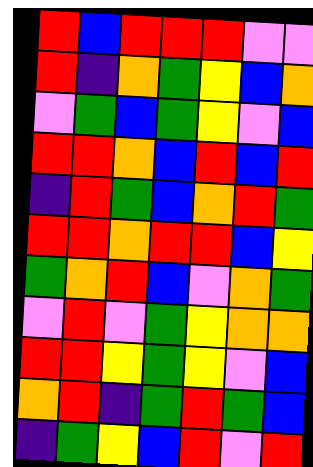[["red", "blue", "red", "red", "red", "violet", "violet"], ["red", "indigo", "orange", "green", "yellow", "blue", "orange"], ["violet", "green", "blue", "green", "yellow", "violet", "blue"], ["red", "red", "orange", "blue", "red", "blue", "red"], ["indigo", "red", "green", "blue", "orange", "red", "green"], ["red", "red", "orange", "red", "red", "blue", "yellow"], ["green", "orange", "red", "blue", "violet", "orange", "green"], ["violet", "red", "violet", "green", "yellow", "orange", "orange"], ["red", "red", "yellow", "green", "yellow", "violet", "blue"], ["orange", "red", "indigo", "green", "red", "green", "blue"], ["indigo", "green", "yellow", "blue", "red", "violet", "red"]]